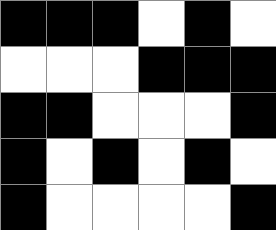[["black", "black", "black", "white", "black", "white"], ["white", "white", "white", "black", "black", "black"], ["black", "black", "white", "white", "white", "black"], ["black", "white", "black", "white", "black", "white"], ["black", "white", "white", "white", "white", "black"]]